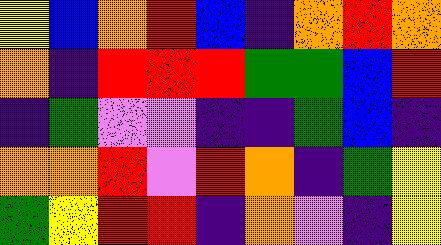[["yellow", "blue", "orange", "red", "blue", "indigo", "orange", "red", "orange"], ["orange", "indigo", "red", "red", "red", "green", "green", "blue", "red"], ["indigo", "green", "violet", "violet", "indigo", "indigo", "green", "blue", "indigo"], ["orange", "orange", "red", "violet", "red", "orange", "indigo", "green", "yellow"], ["green", "yellow", "red", "red", "indigo", "orange", "violet", "indigo", "yellow"]]